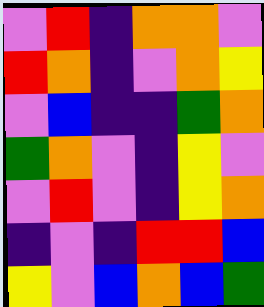[["violet", "red", "indigo", "orange", "orange", "violet"], ["red", "orange", "indigo", "violet", "orange", "yellow"], ["violet", "blue", "indigo", "indigo", "green", "orange"], ["green", "orange", "violet", "indigo", "yellow", "violet"], ["violet", "red", "violet", "indigo", "yellow", "orange"], ["indigo", "violet", "indigo", "red", "red", "blue"], ["yellow", "violet", "blue", "orange", "blue", "green"]]